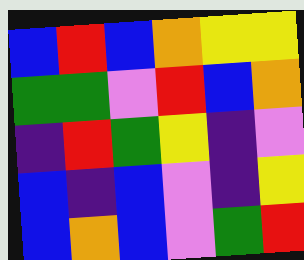[["blue", "red", "blue", "orange", "yellow", "yellow"], ["green", "green", "violet", "red", "blue", "orange"], ["indigo", "red", "green", "yellow", "indigo", "violet"], ["blue", "indigo", "blue", "violet", "indigo", "yellow"], ["blue", "orange", "blue", "violet", "green", "red"]]